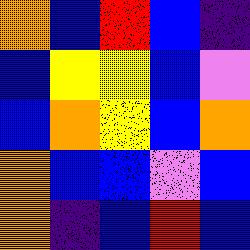[["orange", "blue", "red", "blue", "indigo"], ["blue", "yellow", "yellow", "blue", "violet"], ["blue", "orange", "yellow", "blue", "orange"], ["orange", "blue", "blue", "violet", "blue"], ["orange", "indigo", "blue", "red", "blue"]]